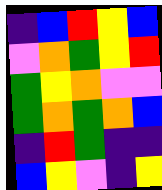[["indigo", "blue", "red", "yellow", "blue"], ["violet", "orange", "green", "yellow", "red"], ["green", "yellow", "orange", "violet", "violet"], ["green", "orange", "green", "orange", "blue"], ["indigo", "red", "green", "indigo", "indigo"], ["blue", "yellow", "violet", "indigo", "yellow"]]